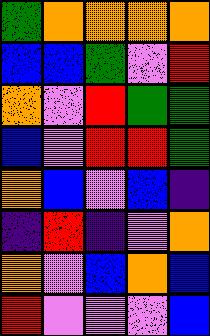[["green", "orange", "orange", "orange", "orange"], ["blue", "blue", "green", "violet", "red"], ["orange", "violet", "red", "green", "green"], ["blue", "violet", "red", "red", "green"], ["orange", "blue", "violet", "blue", "indigo"], ["indigo", "red", "indigo", "violet", "orange"], ["orange", "violet", "blue", "orange", "blue"], ["red", "violet", "violet", "violet", "blue"]]